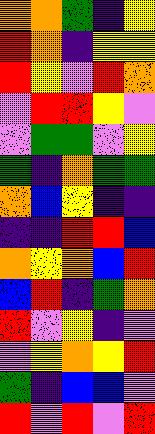[["orange", "orange", "green", "indigo", "yellow"], ["red", "orange", "indigo", "yellow", "yellow"], ["red", "yellow", "violet", "red", "orange"], ["violet", "red", "red", "yellow", "violet"], ["violet", "green", "green", "violet", "yellow"], ["green", "indigo", "orange", "green", "green"], ["orange", "blue", "yellow", "indigo", "indigo"], ["indigo", "indigo", "red", "red", "blue"], ["orange", "yellow", "orange", "blue", "red"], ["blue", "red", "indigo", "green", "orange"], ["red", "violet", "yellow", "indigo", "violet"], ["violet", "yellow", "orange", "yellow", "red"], ["green", "indigo", "blue", "blue", "violet"], ["red", "violet", "red", "violet", "red"]]